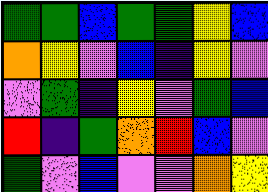[["green", "green", "blue", "green", "green", "yellow", "blue"], ["orange", "yellow", "violet", "blue", "indigo", "yellow", "violet"], ["violet", "green", "indigo", "yellow", "violet", "green", "blue"], ["red", "indigo", "green", "orange", "red", "blue", "violet"], ["green", "violet", "blue", "violet", "violet", "orange", "yellow"]]